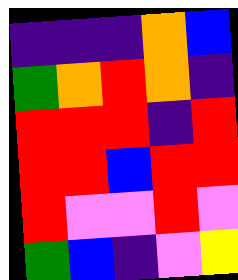[["indigo", "indigo", "indigo", "orange", "blue"], ["green", "orange", "red", "orange", "indigo"], ["red", "red", "red", "indigo", "red"], ["red", "red", "blue", "red", "red"], ["red", "violet", "violet", "red", "violet"], ["green", "blue", "indigo", "violet", "yellow"]]